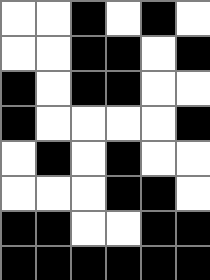[["white", "white", "black", "white", "black", "white"], ["white", "white", "black", "black", "white", "black"], ["black", "white", "black", "black", "white", "white"], ["black", "white", "white", "white", "white", "black"], ["white", "black", "white", "black", "white", "white"], ["white", "white", "white", "black", "black", "white"], ["black", "black", "white", "white", "black", "black"], ["black", "black", "black", "black", "black", "black"]]